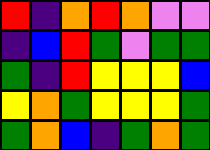[["red", "indigo", "orange", "red", "orange", "violet", "violet"], ["indigo", "blue", "red", "green", "violet", "green", "green"], ["green", "indigo", "red", "yellow", "yellow", "yellow", "blue"], ["yellow", "orange", "green", "yellow", "yellow", "yellow", "green"], ["green", "orange", "blue", "indigo", "green", "orange", "green"]]